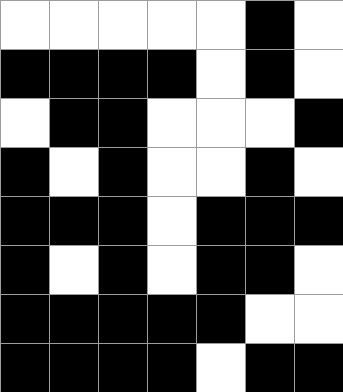[["white", "white", "white", "white", "white", "black", "white"], ["black", "black", "black", "black", "white", "black", "white"], ["white", "black", "black", "white", "white", "white", "black"], ["black", "white", "black", "white", "white", "black", "white"], ["black", "black", "black", "white", "black", "black", "black"], ["black", "white", "black", "white", "black", "black", "white"], ["black", "black", "black", "black", "black", "white", "white"], ["black", "black", "black", "black", "white", "black", "black"]]